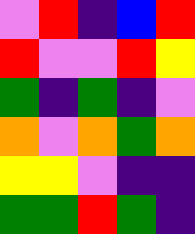[["violet", "red", "indigo", "blue", "red"], ["red", "violet", "violet", "red", "yellow"], ["green", "indigo", "green", "indigo", "violet"], ["orange", "violet", "orange", "green", "orange"], ["yellow", "yellow", "violet", "indigo", "indigo"], ["green", "green", "red", "green", "indigo"]]